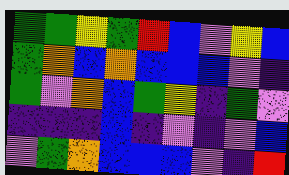[["green", "green", "yellow", "green", "red", "blue", "violet", "yellow", "blue"], ["green", "orange", "blue", "orange", "blue", "blue", "blue", "violet", "indigo"], ["green", "violet", "orange", "blue", "green", "yellow", "indigo", "green", "violet"], ["indigo", "indigo", "indigo", "blue", "indigo", "violet", "indigo", "violet", "blue"], ["violet", "green", "orange", "blue", "blue", "blue", "violet", "indigo", "red"]]